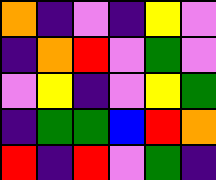[["orange", "indigo", "violet", "indigo", "yellow", "violet"], ["indigo", "orange", "red", "violet", "green", "violet"], ["violet", "yellow", "indigo", "violet", "yellow", "green"], ["indigo", "green", "green", "blue", "red", "orange"], ["red", "indigo", "red", "violet", "green", "indigo"]]